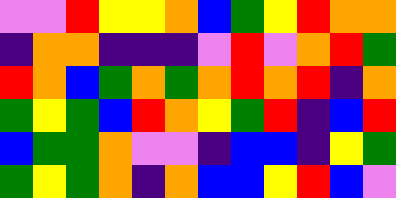[["violet", "violet", "red", "yellow", "yellow", "orange", "blue", "green", "yellow", "red", "orange", "orange"], ["indigo", "orange", "orange", "indigo", "indigo", "indigo", "violet", "red", "violet", "orange", "red", "green"], ["red", "orange", "blue", "green", "orange", "green", "orange", "red", "orange", "red", "indigo", "orange"], ["green", "yellow", "green", "blue", "red", "orange", "yellow", "green", "red", "indigo", "blue", "red"], ["blue", "green", "green", "orange", "violet", "violet", "indigo", "blue", "blue", "indigo", "yellow", "green"], ["green", "yellow", "green", "orange", "indigo", "orange", "blue", "blue", "yellow", "red", "blue", "violet"]]